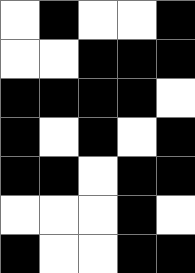[["white", "black", "white", "white", "black"], ["white", "white", "black", "black", "black"], ["black", "black", "black", "black", "white"], ["black", "white", "black", "white", "black"], ["black", "black", "white", "black", "black"], ["white", "white", "white", "black", "white"], ["black", "white", "white", "black", "black"]]